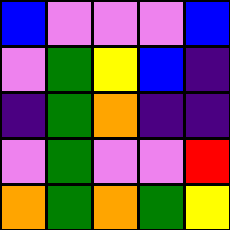[["blue", "violet", "violet", "violet", "blue"], ["violet", "green", "yellow", "blue", "indigo"], ["indigo", "green", "orange", "indigo", "indigo"], ["violet", "green", "violet", "violet", "red"], ["orange", "green", "orange", "green", "yellow"]]